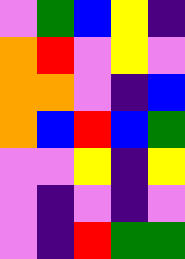[["violet", "green", "blue", "yellow", "indigo"], ["orange", "red", "violet", "yellow", "violet"], ["orange", "orange", "violet", "indigo", "blue"], ["orange", "blue", "red", "blue", "green"], ["violet", "violet", "yellow", "indigo", "yellow"], ["violet", "indigo", "violet", "indigo", "violet"], ["violet", "indigo", "red", "green", "green"]]